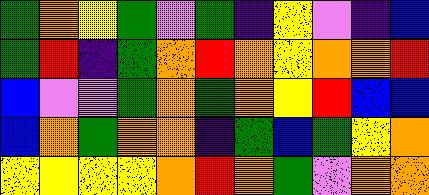[["green", "orange", "yellow", "green", "violet", "green", "indigo", "yellow", "violet", "indigo", "blue"], ["green", "red", "indigo", "green", "orange", "red", "orange", "yellow", "orange", "orange", "red"], ["blue", "violet", "violet", "green", "orange", "green", "orange", "yellow", "red", "blue", "blue"], ["blue", "orange", "green", "orange", "orange", "indigo", "green", "blue", "green", "yellow", "orange"], ["yellow", "yellow", "yellow", "yellow", "orange", "red", "orange", "green", "violet", "orange", "orange"]]